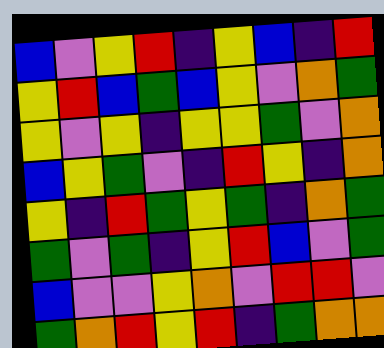[["blue", "violet", "yellow", "red", "indigo", "yellow", "blue", "indigo", "red"], ["yellow", "red", "blue", "green", "blue", "yellow", "violet", "orange", "green"], ["yellow", "violet", "yellow", "indigo", "yellow", "yellow", "green", "violet", "orange"], ["blue", "yellow", "green", "violet", "indigo", "red", "yellow", "indigo", "orange"], ["yellow", "indigo", "red", "green", "yellow", "green", "indigo", "orange", "green"], ["green", "violet", "green", "indigo", "yellow", "red", "blue", "violet", "green"], ["blue", "violet", "violet", "yellow", "orange", "violet", "red", "red", "violet"], ["green", "orange", "red", "yellow", "red", "indigo", "green", "orange", "orange"]]